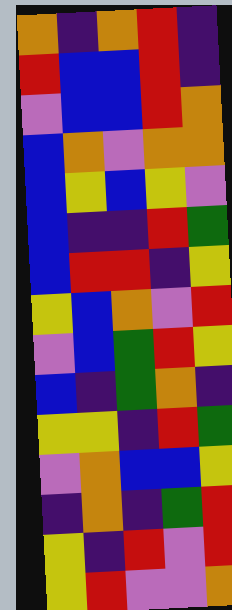[["orange", "indigo", "orange", "red", "indigo"], ["red", "blue", "blue", "red", "indigo"], ["violet", "blue", "blue", "red", "orange"], ["blue", "orange", "violet", "orange", "orange"], ["blue", "yellow", "blue", "yellow", "violet"], ["blue", "indigo", "indigo", "red", "green"], ["blue", "red", "red", "indigo", "yellow"], ["yellow", "blue", "orange", "violet", "red"], ["violet", "blue", "green", "red", "yellow"], ["blue", "indigo", "green", "orange", "indigo"], ["yellow", "yellow", "indigo", "red", "green"], ["violet", "orange", "blue", "blue", "yellow"], ["indigo", "orange", "indigo", "green", "red"], ["yellow", "indigo", "red", "violet", "red"], ["yellow", "red", "violet", "violet", "orange"]]